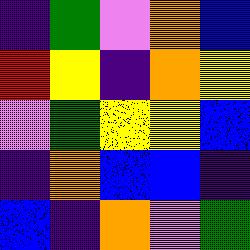[["indigo", "green", "violet", "orange", "blue"], ["red", "yellow", "indigo", "orange", "yellow"], ["violet", "green", "yellow", "yellow", "blue"], ["indigo", "orange", "blue", "blue", "indigo"], ["blue", "indigo", "orange", "violet", "green"]]